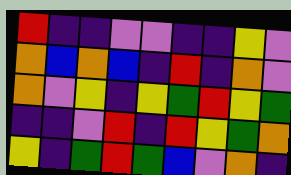[["red", "indigo", "indigo", "violet", "violet", "indigo", "indigo", "yellow", "violet"], ["orange", "blue", "orange", "blue", "indigo", "red", "indigo", "orange", "violet"], ["orange", "violet", "yellow", "indigo", "yellow", "green", "red", "yellow", "green"], ["indigo", "indigo", "violet", "red", "indigo", "red", "yellow", "green", "orange"], ["yellow", "indigo", "green", "red", "green", "blue", "violet", "orange", "indigo"]]